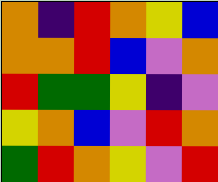[["orange", "indigo", "red", "orange", "yellow", "blue"], ["orange", "orange", "red", "blue", "violet", "orange"], ["red", "green", "green", "yellow", "indigo", "violet"], ["yellow", "orange", "blue", "violet", "red", "orange"], ["green", "red", "orange", "yellow", "violet", "red"]]